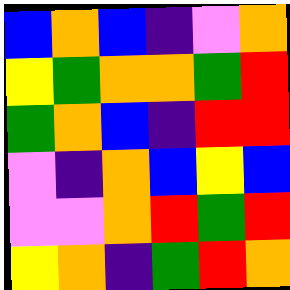[["blue", "orange", "blue", "indigo", "violet", "orange"], ["yellow", "green", "orange", "orange", "green", "red"], ["green", "orange", "blue", "indigo", "red", "red"], ["violet", "indigo", "orange", "blue", "yellow", "blue"], ["violet", "violet", "orange", "red", "green", "red"], ["yellow", "orange", "indigo", "green", "red", "orange"]]